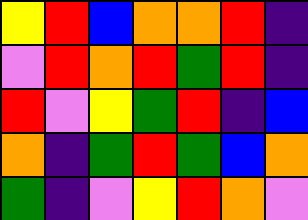[["yellow", "red", "blue", "orange", "orange", "red", "indigo"], ["violet", "red", "orange", "red", "green", "red", "indigo"], ["red", "violet", "yellow", "green", "red", "indigo", "blue"], ["orange", "indigo", "green", "red", "green", "blue", "orange"], ["green", "indigo", "violet", "yellow", "red", "orange", "violet"]]